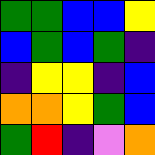[["green", "green", "blue", "blue", "yellow"], ["blue", "green", "blue", "green", "indigo"], ["indigo", "yellow", "yellow", "indigo", "blue"], ["orange", "orange", "yellow", "green", "blue"], ["green", "red", "indigo", "violet", "orange"]]